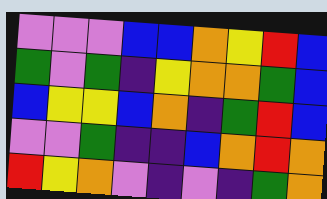[["violet", "violet", "violet", "blue", "blue", "orange", "yellow", "red", "blue"], ["green", "violet", "green", "indigo", "yellow", "orange", "orange", "green", "blue"], ["blue", "yellow", "yellow", "blue", "orange", "indigo", "green", "red", "blue"], ["violet", "violet", "green", "indigo", "indigo", "blue", "orange", "red", "orange"], ["red", "yellow", "orange", "violet", "indigo", "violet", "indigo", "green", "orange"]]